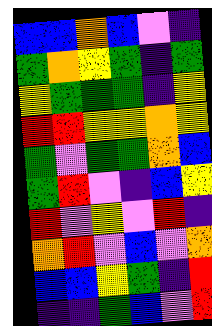[["blue", "blue", "orange", "blue", "violet", "indigo"], ["green", "orange", "yellow", "green", "indigo", "green"], ["yellow", "green", "green", "green", "indigo", "yellow"], ["red", "red", "yellow", "yellow", "orange", "yellow"], ["green", "violet", "green", "green", "orange", "blue"], ["green", "red", "violet", "indigo", "blue", "yellow"], ["red", "violet", "yellow", "violet", "red", "indigo"], ["orange", "red", "violet", "blue", "violet", "orange"], ["blue", "blue", "yellow", "green", "indigo", "red"], ["indigo", "indigo", "green", "blue", "violet", "red"]]